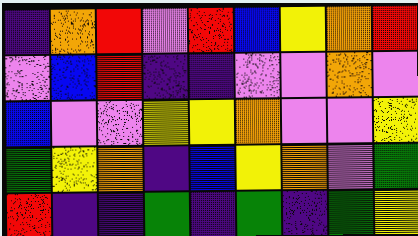[["indigo", "orange", "red", "violet", "red", "blue", "yellow", "orange", "red"], ["violet", "blue", "red", "indigo", "indigo", "violet", "violet", "orange", "violet"], ["blue", "violet", "violet", "yellow", "yellow", "orange", "violet", "violet", "yellow"], ["green", "yellow", "orange", "indigo", "blue", "yellow", "orange", "violet", "green"], ["red", "indigo", "indigo", "green", "indigo", "green", "indigo", "green", "yellow"]]